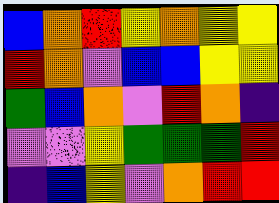[["blue", "orange", "red", "yellow", "orange", "yellow", "yellow"], ["red", "orange", "violet", "blue", "blue", "yellow", "yellow"], ["green", "blue", "orange", "violet", "red", "orange", "indigo"], ["violet", "violet", "yellow", "green", "green", "green", "red"], ["indigo", "blue", "yellow", "violet", "orange", "red", "red"]]